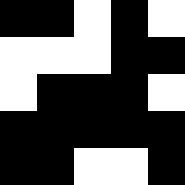[["black", "black", "white", "black", "white"], ["white", "white", "white", "black", "black"], ["white", "black", "black", "black", "white"], ["black", "black", "black", "black", "black"], ["black", "black", "white", "white", "black"]]